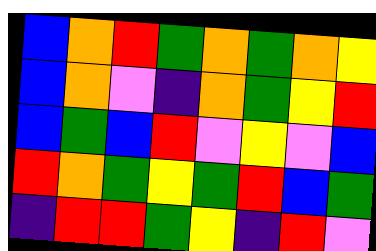[["blue", "orange", "red", "green", "orange", "green", "orange", "yellow"], ["blue", "orange", "violet", "indigo", "orange", "green", "yellow", "red"], ["blue", "green", "blue", "red", "violet", "yellow", "violet", "blue"], ["red", "orange", "green", "yellow", "green", "red", "blue", "green"], ["indigo", "red", "red", "green", "yellow", "indigo", "red", "violet"]]